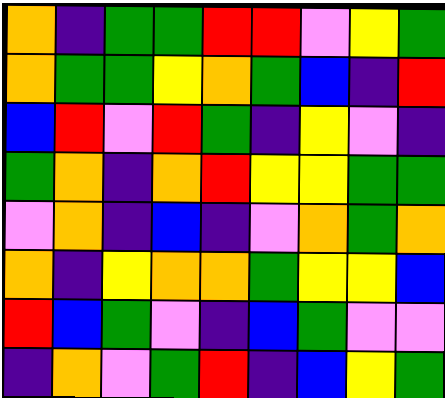[["orange", "indigo", "green", "green", "red", "red", "violet", "yellow", "green"], ["orange", "green", "green", "yellow", "orange", "green", "blue", "indigo", "red"], ["blue", "red", "violet", "red", "green", "indigo", "yellow", "violet", "indigo"], ["green", "orange", "indigo", "orange", "red", "yellow", "yellow", "green", "green"], ["violet", "orange", "indigo", "blue", "indigo", "violet", "orange", "green", "orange"], ["orange", "indigo", "yellow", "orange", "orange", "green", "yellow", "yellow", "blue"], ["red", "blue", "green", "violet", "indigo", "blue", "green", "violet", "violet"], ["indigo", "orange", "violet", "green", "red", "indigo", "blue", "yellow", "green"]]